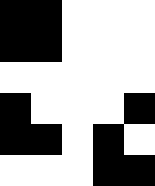[["black", "black", "white", "white", "white"], ["black", "black", "white", "white", "white"], ["white", "white", "white", "white", "white"], ["black", "white", "white", "white", "black"], ["black", "black", "white", "black", "white"], ["white", "white", "white", "black", "black"]]